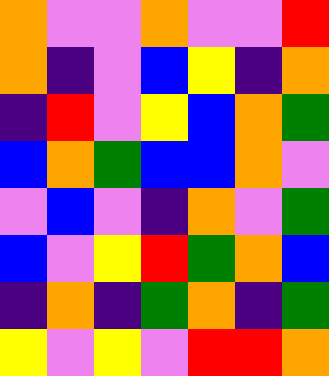[["orange", "violet", "violet", "orange", "violet", "violet", "red"], ["orange", "indigo", "violet", "blue", "yellow", "indigo", "orange"], ["indigo", "red", "violet", "yellow", "blue", "orange", "green"], ["blue", "orange", "green", "blue", "blue", "orange", "violet"], ["violet", "blue", "violet", "indigo", "orange", "violet", "green"], ["blue", "violet", "yellow", "red", "green", "orange", "blue"], ["indigo", "orange", "indigo", "green", "orange", "indigo", "green"], ["yellow", "violet", "yellow", "violet", "red", "red", "orange"]]